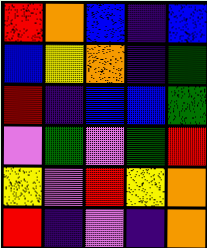[["red", "orange", "blue", "indigo", "blue"], ["blue", "yellow", "orange", "indigo", "green"], ["red", "indigo", "blue", "blue", "green"], ["violet", "green", "violet", "green", "red"], ["yellow", "violet", "red", "yellow", "orange"], ["red", "indigo", "violet", "indigo", "orange"]]